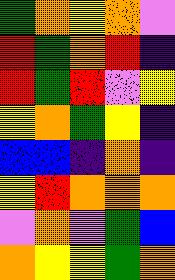[["green", "orange", "yellow", "orange", "violet"], ["red", "green", "orange", "red", "indigo"], ["red", "green", "red", "violet", "yellow"], ["yellow", "orange", "green", "yellow", "indigo"], ["blue", "blue", "indigo", "orange", "indigo"], ["yellow", "red", "orange", "orange", "orange"], ["violet", "orange", "violet", "green", "blue"], ["orange", "yellow", "yellow", "green", "orange"]]